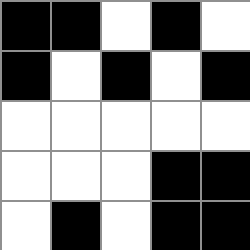[["black", "black", "white", "black", "white"], ["black", "white", "black", "white", "black"], ["white", "white", "white", "white", "white"], ["white", "white", "white", "black", "black"], ["white", "black", "white", "black", "black"]]